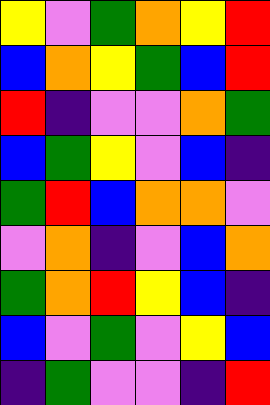[["yellow", "violet", "green", "orange", "yellow", "red"], ["blue", "orange", "yellow", "green", "blue", "red"], ["red", "indigo", "violet", "violet", "orange", "green"], ["blue", "green", "yellow", "violet", "blue", "indigo"], ["green", "red", "blue", "orange", "orange", "violet"], ["violet", "orange", "indigo", "violet", "blue", "orange"], ["green", "orange", "red", "yellow", "blue", "indigo"], ["blue", "violet", "green", "violet", "yellow", "blue"], ["indigo", "green", "violet", "violet", "indigo", "red"]]